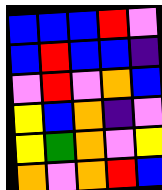[["blue", "blue", "blue", "red", "violet"], ["blue", "red", "blue", "blue", "indigo"], ["violet", "red", "violet", "orange", "blue"], ["yellow", "blue", "orange", "indigo", "violet"], ["yellow", "green", "orange", "violet", "yellow"], ["orange", "violet", "orange", "red", "blue"]]